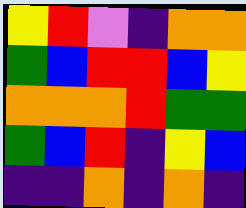[["yellow", "red", "violet", "indigo", "orange", "orange"], ["green", "blue", "red", "red", "blue", "yellow"], ["orange", "orange", "orange", "red", "green", "green"], ["green", "blue", "red", "indigo", "yellow", "blue"], ["indigo", "indigo", "orange", "indigo", "orange", "indigo"]]